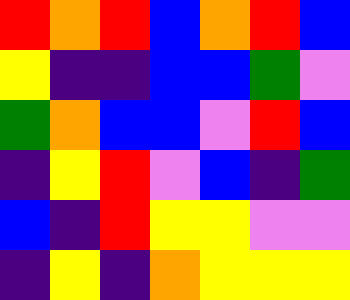[["red", "orange", "red", "blue", "orange", "red", "blue"], ["yellow", "indigo", "indigo", "blue", "blue", "green", "violet"], ["green", "orange", "blue", "blue", "violet", "red", "blue"], ["indigo", "yellow", "red", "violet", "blue", "indigo", "green"], ["blue", "indigo", "red", "yellow", "yellow", "violet", "violet"], ["indigo", "yellow", "indigo", "orange", "yellow", "yellow", "yellow"]]